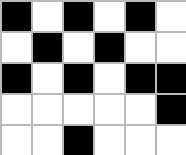[["black", "white", "black", "white", "black", "white"], ["white", "black", "white", "black", "white", "white"], ["black", "white", "black", "white", "black", "black"], ["white", "white", "white", "white", "white", "black"], ["white", "white", "black", "white", "white", "white"]]